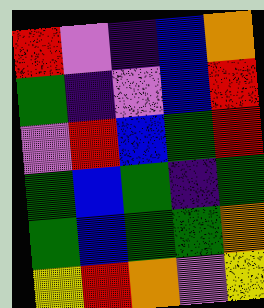[["red", "violet", "indigo", "blue", "orange"], ["green", "indigo", "violet", "blue", "red"], ["violet", "red", "blue", "green", "red"], ["green", "blue", "green", "indigo", "green"], ["green", "blue", "green", "green", "orange"], ["yellow", "red", "orange", "violet", "yellow"]]